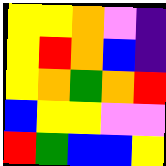[["yellow", "yellow", "orange", "violet", "indigo"], ["yellow", "red", "orange", "blue", "indigo"], ["yellow", "orange", "green", "orange", "red"], ["blue", "yellow", "yellow", "violet", "violet"], ["red", "green", "blue", "blue", "yellow"]]